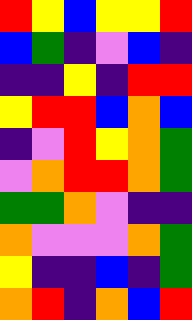[["red", "yellow", "blue", "yellow", "yellow", "red"], ["blue", "green", "indigo", "violet", "blue", "indigo"], ["indigo", "indigo", "yellow", "indigo", "red", "red"], ["yellow", "red", "red", "blue", "orange", "blue"], ["indigo", "violet", "red", "yellow", "orange", "green"], ["violet", "orange", "red", "red", "orange", "green"], ["green", "green", "orange", "violet", "indigo", "indigo"], ["orange", "violet", "violet", "violet", "orange", "green"], ["yellow", "indigo", "indigo", "blue", "indigo", "green"], ["orange", "red", "indigo", "orange", "blue", "red"]]